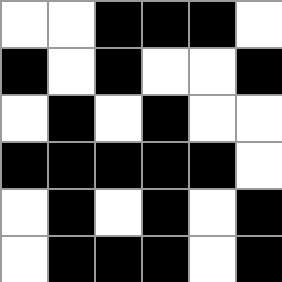[["white", "white", "black", "black", "black", "white"], ["black", "white", "black", "white", "white", "black"], ["white", "black", "white", "black", "white", "white"], ["black", "black", "black", "black", "black", "white"], ["white", "black", "white", "black", "white", "black"], ["white", "black", "black", "black", "white", "black"]]